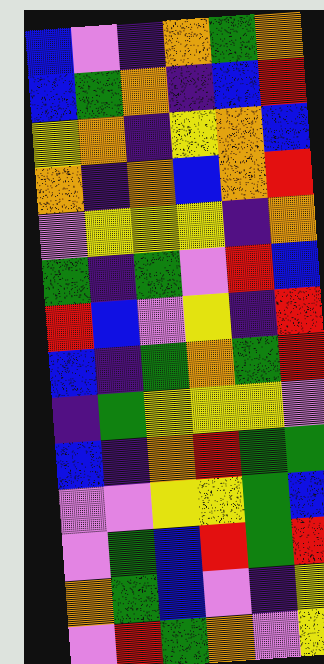[["blue", "violet", "indigo", "orange", "green", "orange"], ["blue", "green", "orange", "indigo", "blue", "red"], ["yellow", "orange", "indigo", "yellow", "orange", "blue"], ["orange", "indigo", "orange", "blue", "orange", "red"], ["violet", "yellow", "yellow", "yellow", "indigo", "orange"], ["green", "indigo", "green", "violet", "red", "blue"], ["red", "blue", "violet", "yellow", "indigo", "red"], ["blue", "indigo", "green", "orange", "green", "red"], ["indigo", "green", "yellow", "yellow", "yellow", "violet"], ["blue", "indigo", "orange", "red", "green", "green"], ["violet", "violet", "yellow", "yellow", "green", "blue"], ["violet", "green", "blue", "red", "green", "red"], ["orange", "green", "blue", "violet", "indigo", "yellow"], ["violet", "red", "green", "orange", "violet", "yellow"]]